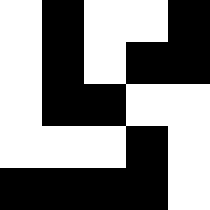[["white", "black", "white", "white", "black"], ["white", "black", "white", "black", "black"], ["white", "black", "black", "white", "white"], ["white", "white", "white", "black", "white"], ["black", "black", "black", "black", "white"]]